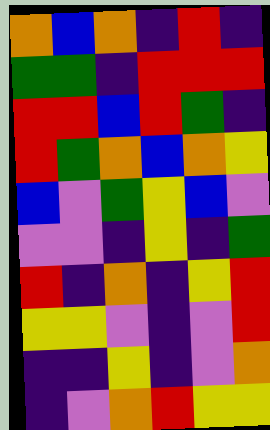[["orange", "blue", "orange", "indigo", "red", "indigo"], ["green", "green", "indigo", "red", "red", "red"], ["red", "red", "blue", "red", "green", "indigo"], ["red", "green", "orange", "blue", "orange", "yellow"], ["blue", "violet", "green", "yellow", "blue", "violet"], ["violet", "violet", "indigo", "yellow", "indigo", "green"], ["red", "indigo", "orange", "indigo", "yellow", "red"], ["yellow", "yellow", "violet", "indigo", "violet", "red"], ["indigo", "indigo", "yellow", "indigo", "violet", "orange"], ["indigo", "violet", "orange", "red", "yellow", "yellow"]]